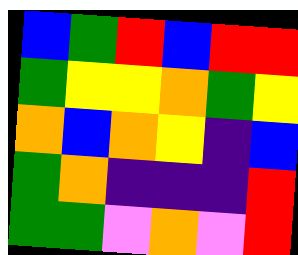[["blue", "green", "red", "blue", "red", "red"], ["green", "yellow", "yellow", "orange", "green", "yellow"], ["orange", "blue", "orange", "yellow", "indigo", "blue"], ["green", "orange", "indigo", "indigo", "indigo", "red"], ["green", "green", "violet", "orange", "violet", "red"]]